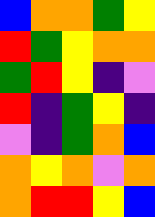[["blue", "orange", "orange", "green", "yellow"], ["red", "green", "yellow", "orange", "orange"], ["green", "red", "yellow", "indigo", "violet"], ["red", "indigo", "green", "yellow", "indigo"], ["violet", "indigo", "green", "orange", "blue"], ["orange", "yellow", "orange", "violet", "orange"], ["orange", "red", "red", "yellow", "blue"]]